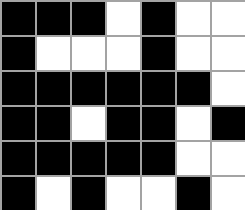[["black", "black", "black", "white", "black", "white", "white"], ["black", "white", "white", "white", "black", "white", "white"], ["black", "black", "black", "black", "black", "black", "white"], ["black", "black", "white", "black", "black", "white", "black"], ["black", "black", "black", "black", "black", "white", "white"], ["black", "white", "black", "white", "white", "black", "white"]]